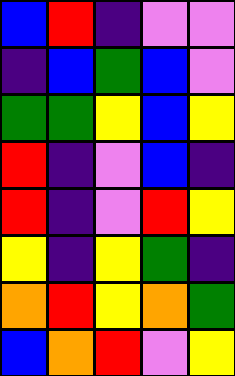[["blue", "red", "indigo", "violet", "violet"], ["indigo", "blue", "green", "blue", "violet"], ["green", "green", "yellow", "blue", "yellow"], ["red", "indigo", "violet", "blue", "indigo"], ["red", "indigo", "violet", "red", "yellow"], ["yellow", "indigo", "yellow", "green", "indigo"], ["orange", "red", "yellow", "orange", "green"], ["blue", "orange", "red", "violet", "yellow"]]